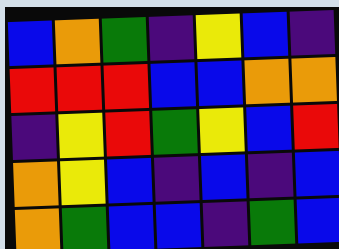[["blue", "orange", "green", "indigo", "yellow", "blue", "indigo"], ["red", "red", "red", "blue", "blue", "orange", "orange"], ["indigo", "yellow", "red", "green", "yellow", "blue", "red"], ["orange", "yellow", "blue", "indigo", "blue", "indigo", "blue"], ["orange", "green", "blue", "blue", "indigo", "green", "blue"]]